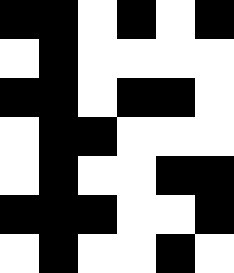[["black", "black", "white", "black", "white", "black"], ["white", "black", "white", "white", "white", "white"], ["black", "black", "white", "black", "black", "white"], ["white", "black", "black", "white", "white", "white"], ["white", "black", "white", "white", "black", "black"], ["black", "black", "black", "white", "white", "black"], ["white", "black", "white", "white", "black", "white"]]